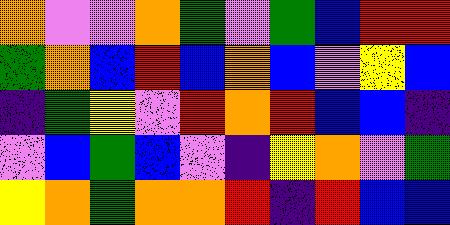[["orange", "violet", "violet", "orange", "green", "violet", "green", "blue", "red", "red"], ["green", "orange", "blue", "red", "blue", "orange", "blue", "violet", "yellow", "blue"], ["indigo", "green", "yellow", "violet", "red", "orange", "red", "blue", "blue", "indigo"], ["violet", "blue", "green", "blue", "violet", "indigo", "yellow", "orange", "violet", "green"], ["yellow", "orange", "green", "orange", "orange", "red", "indigo", "red", "blue", "blue"]]